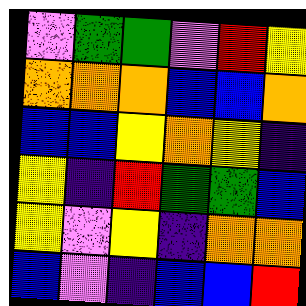[["violet", "green", "green", "violet", "red", "yellow"], ["orange", "orange", "orange", "blue", "blue", "orange"], ["blue", "blue", "yellow", "orange", "yellow", "indigo"], ["yellow", "indigo", "red", "green", "green", "blue"], ["yellow", "violet", "yellow", "indigo", "orange", "orange"], ["blue", "violet", "indigo", "blue", "blue", "red"]]